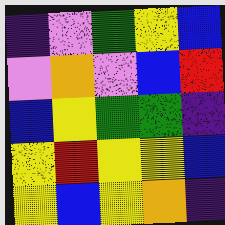[["indigo", "violet", "green", "yellow", "blue"], ["violet", "orange", "violet", "blue", "red"], ["blue", "yellow", "green", "green", "indigo"], ["yellow", "red", "yellow", "yellow", "blue"], ["yellow", "blue", "yellow", "orange", "indigo"]]